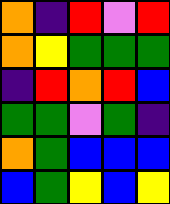[["orange", "indigo", "red", "violet", "red"], ["orange", "yellow", "green", "green", "green"], ["indigo", "red", "orange", "red", "blue"], ["green", "green", "violet", "green", "indigo"], ["orange", "green", "blue", "blue", "blue"], ["blue", "green", "yellow", "blue", "yellow"]]